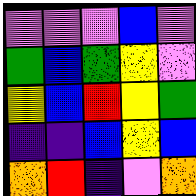[["violet", "violet", "violet", "blue", "violet"], ["green", "blue", "green", "yellow", "violet"], ["yellow", "blue", "red", "yellow", "green"], ["indigo", "indigo", "blue", "yellow", "blue"], ["orange", "red", "indigo", "violet", "orange"]]